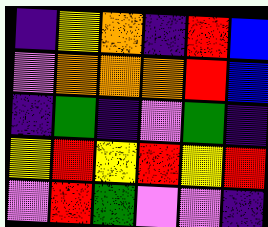[["indigo", "yellow", "orange", "indigo", "red", "blue"], ["violet", "orange", "orange", "orange", "red", "blue"], ["indigo", "green", "indigo", "violet", "green", "indigo"], ["yellow", "red", "yellow", "red", "yellow", "red"], ["violet", "red", "green", "violet", "violet", "indigo"]]